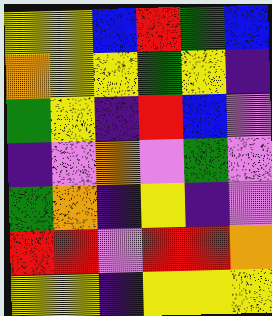[["yellow", "yellow", "blue", "red", "green", "blue"], ["orange", "yellow", "yellow", "green", "yellow", "indigo"], ["green", "yellow", "indigo", "red", "blue", "violet"], ["indigo", "violet", "orange", "violet", "green", "violet"], ["green", "orange", "indigo", "yellow", "indigo", "violet"], ["red", "red", "violet", "red", "red", "orange"], ["yellow", "yellow", "indigo", "yellow", "yellow", "yellow"]]